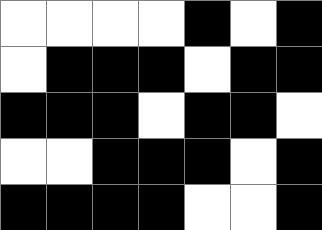[["white", "white", "white", "white", "black", "white", "black"], ["white", "black", "black", "black", "white", "black", "black"], ["black", "black", "black", "white", "black", "black", "white"], ["white", "white", "black", "black", "black", "white", "black"], ["black", "black", "black", "black", "white", "white", "black"]]